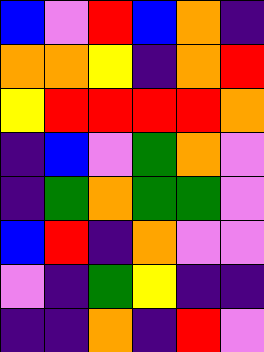[["blue", "violet", "red", "blue", "orange", "indigo"], ["orange", "orange", "yellow", "indigo", "orange", "red"], ["yellow", "red", "red", "red", "red", "orange"], ["indigo", "blue", "violet", "green", "orange", "violet"], ["indigo", "green", "orange", "green", "green", "violet"], ["blue", "red", "indigo", "orange", "violet", "violet"], ["violet", "indigo", "green", "yellow", "indigo", "indigo"], ["indigo", "indigo", "orange", "indigo", "red", "violet"]]